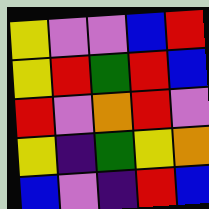[["yellow", "violet", "violet", "blue", "red"], ["yellow", "red", "green", "red", "blue"], ["red", "violet", "orange", "red", "violet"], ["yellow", "indigo", "green", "yellow", "orange"], ["blue", "violet", "indigo", "red", "blue"]]